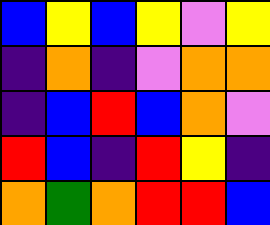[["blue", "yellow", "blue", "yellow", "violet", "yellow"], ["indigo", "orange", "indigo", "violet", "orange", "orange"], ["indigo", "blue", "red", "blue", "orange", "violet"], ["red", "blue", "indigo", "red", "yellow", "indigo"], ["orange", "green", "orange", "red", "red", "blue"]]